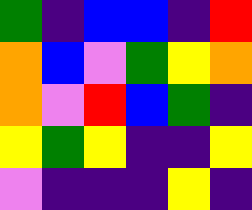[["green", "indigo", "blue", "blue", "indigo", "red"], ["orange", "blue", "violet", "green", "yellow", "orange"], ["orange", "violet", "red", "blue", "green", "indigo"], ["yellow", "green", "yellow", "indigo", "indigo", "yellow"], ["violet", "indigo", "indigo", "indigo", "yellow", "indigo"]]